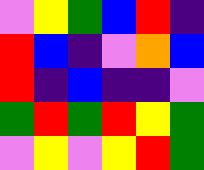[["violet", "yellow", "green", "blue", "red", "indigo"], ["red", "blue", "indigo", "violet", "orange", "blue"], ["red", "indigo", "blue", "indigo", "indigo", "violet"], ["green", "red", "green", "red", "yellow", "green"], ["violet", "yellow", "violet", "yellow", "red", "green"]]